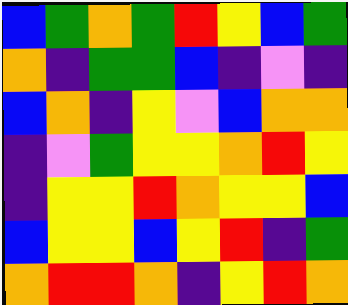[["blue", "green", "orange", "green", "red", "yellow", "blue", "green"], ["orange", "indigo", "green", "green", "blue", "indigo", "violet", "indigo"], ["blue", "orange", "indigo", "yellow", "violet", "blue", "orange", "orange"], ["indigo", "violet", "green", "yellow", "yellow", "orange", "red", "yellow"], ["indigo", "yellow", "yellow", "red", "orange", "yellow", "yellow", "blue"], ["blue", "yellow", "yellow", "blue", "yellow", "red", "indigo", "green"], ["orange", "red", "red", "orange", "indigo", "yellow", "red", "orange"]]